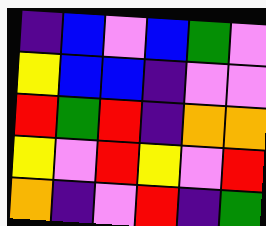[["indigo", "blue", "violet", "blue", "green", "violet"], ["yellow", "blue", "blue", "indigo", "violet", "violet"], ["red", "green", "red", "indigo", "orange", "orange"], ["yellow", "violet", "red", "yellow", "violet", "red"], ["orange", "indigo", "violet", "red", "indigo", "green"]]